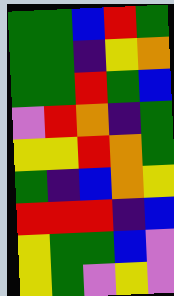[["green", "green", "blue", "red", "green"], ["green", "green", "indigo", "yellow", "orange"], ["green", "green", "red", "green", "blue"], ["violet", "red", "orange", "indigo", "green"], ["yellow", "yellow", "red", "orange", "green"], ["green", "indigo", "blue", "orange", "yellow"], ["red", "red", "red", "indigo", "blue"], ["yellow", "green", "green", "blue", "violet"], ["yellow", "green", "violet", "yellow", "violet"]]